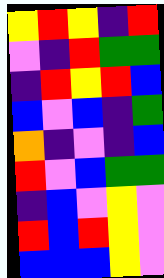[["yellow", "red", "yellow", "indigo", "red"], ["violet", "indigo", "red", "green", "green"], ["indigo", "red", "yellow", "red", "blue"], ["blue", "violet", "blue", "indigo", "green"], ["orange", "indigo", "violet", "indigo", "blue"], ["red", "violet", "blue", "green", "green"], ["indigo", "blue", "violet", "yellow", "violet"], ["red", "blue", "red", "yellow", "violet"], ["blue", "blue", "blue", "yellow", "violet"]]